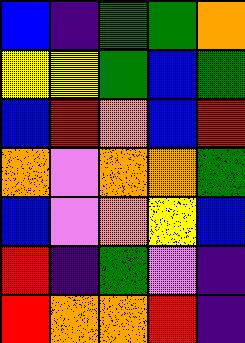[["blue", "indigo", "green", "green", "orange"], ["yellow", "yellow", "green", "blue", "green"], ["blue", "red", "orange", "blue", "red"], ["orange", "violet", "orange", "orange", "green"], ["blue", "violet", "orange", "yellow", "blue"], ["red", "indigo", "green", "violet", "indigo"], ["red", "orange", "orange", "red", "indigo"]]